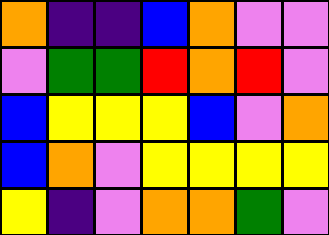[["orange", "indigo", "indigo", "blue", "orange", "violet", "violet"], ["violet", "green", "green", "red", "orange", "red", "violet"], ["blue", "yellow", "yellow", "yellow", "blue", "violet", "orange"], ["blue", "orange", "violet", "yellow", "yellow", "yellow", "yellow"], ["yellow", "indigo", "violet", "orange", "orange", "green", "violet"]]